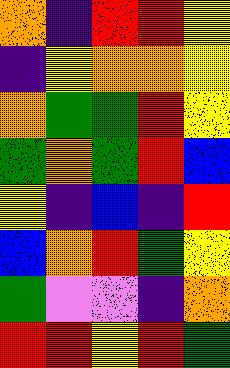[["orange", "indigo", "red", "red", "yellow"], ["indigo", "yellow", "orange", "orange", "yellow"], ["orange", "green", "green", "red", "yellow"], ["green", "orange", "green", "red", "blue"], ["yellow", "indigo", "blue", "indigo", "red"], ["blue", "orange", "red", "green", "yellow"], ["green", "violet", "violet", "indigo", "orange"], ["red", "red", "yellow", "red", "green"]]